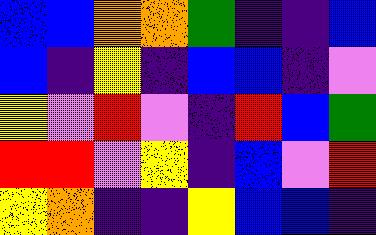[["blue", "blue", "orange", "orange", "green", "indigo", "indigo", "blue"], ["blue", "indigo", "yellow", "indigo", "blue", "blue", "indigo", "violet"], ["yellow", "violet", "red", "violet", "indigo", "red", "blue", "green"], ["red", "red", "violet", "yellow", "indigo", "blue", "violet", "red"], ["yellow", "orange", "indigo", "indigo", "yellow", "blue", "blue", "indigo"]]